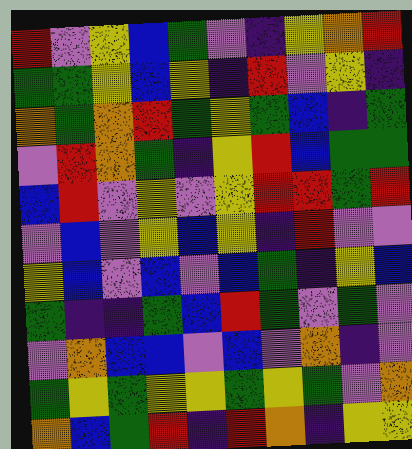[["red", "violet", "yellow", "blue", "green", "violet", "indigo", "yellow", "orange", "red"], ["green", "green", "yellow", "blue", "yellow", "indigo", "red", "violet", "yellow", "indigo"], ["orange", "green", "orange", "red", "green", "yellow", "green", "blue", "indigo", "green"], ["violet", "red", "orange", "green", "indigo", "yellow", "red", "blue", "green", "green"], ["blue", "red", "violet", "yellow", "violet", "yellow", "red", "red", "green", "red"], ["violet", "blue", "violet", "yellow", "blue", "yellow", "indigo", "red", "violet", "violet"], ["yellow", "blue", "violet", "blue", "violet", "blue", "green", "indigo", "yellow", "blue"], ["green", "indigo", "indigo", "green", "blue", "red", "green", "violet", "green", "violet"], ["violet", "orange", "blue", "blue", "violet", "blue", "violet", "orange", "indigo", "violet"], ["green", "yellow", "green", "yellow", "yellow", "green", "yellow", "green", "violet", "orange"], ["orange", "blue", "green", "red", "indigo", "red", "orange", "indigo", "yellow", "yellow"]]